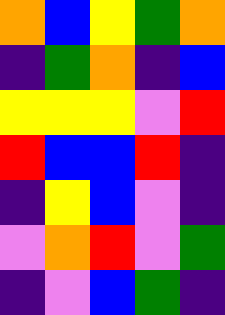[["orange", "blue", "yellow", "green", "orange"], ["indigo", "green", "orange", "indigo", "blue"], ["yellow", "yellow", "yellow", "violet", "red"], ["red", "blue", "blue", "red", "indigo"], ["indigo", "yellow", "blue", "violet", "indigo"], ["violet", "orange", "red", "violet", "green"], ["indigo", "violet", "blue", "green", "indigo"]]